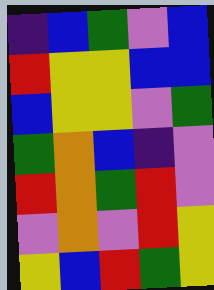[["indigo", "blue", "green", "violet", "blue"], ["red", "yellow", "yellow", "blue", "blue"], ["blue", "yellow", "yellow", "violet", "green"], ["green", "orange", "blue", "indigo", "violet"], ["red", "orange", "green", "red", "violet"], ["violet", "orange", "violet", "red", "yellow"], ["yellow", "blue", "red", "green", "yellow"]]